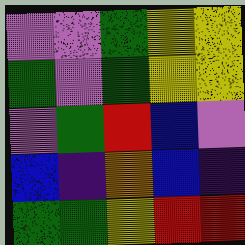[["violet", "violet", "green", "yellow", "yellow"], ["green", "violet", "green", "yellow", "yellow"], ["violet", "green", "red", "blue", "violet"], ["blue", "indigo", "orange", "blue", "indigo"], ["green", "green", "yellow", "red", "red"]]